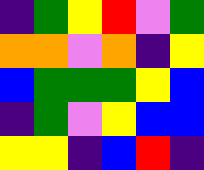[["indigo", "green", "yellow", "red", "violet", "green"], ["orange", "orange", "violet", "orange", "indigo", "yellow"], ["blue", "green", "green", "green", "yellow", "blue"], ["indigo", "green", "violet", "yellow", "blue", "blue"], ["yellow", "yellow", "indigo", "blue", "red", "indigo"]]